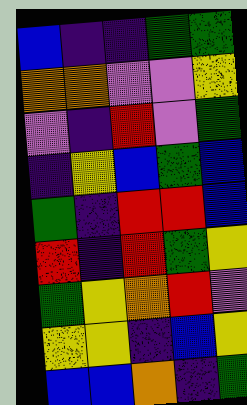[["blue", "indigo", "indigo", "green", "green"], ["orange", "orange", "violet", "violet", "yellow"], ["violet", "indigo", "red", "violet", "green"], ["indigo", "yellow", "blue", "green", "blue"], ["green", "indigo", "red", "red", "blue"], ["red", "indigo", "red", "green", "yellow"], ["green", "yellow", "orange", "red", "violet"], ["yellow", "yellow", "indigo", "blue", "yellow"], ["blue", "blue", "orange", "indigo", "green"]]